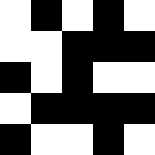[["white", "black", "white", "black", "white"], ["white", "white", "black", "black", "black"], ["black", "white", "black", "white", "white"], ["white", "black", "black", "black", "black"], ["black", "white", "white", "black", "white"]]